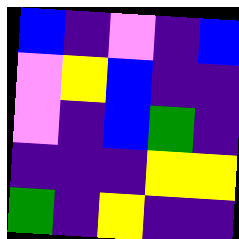[["blue", "indigo", "violet", "indigo", "blue"], ["violet", "yellow", "blue", "indigo", "indigo"], ["violet", "indigo", "blue", "green", "indigo"], ["indigo", "indigo", "indigo", "yellow", "yellow"], ["green", "indigo", "yellow", "indigo", "indigo"]]